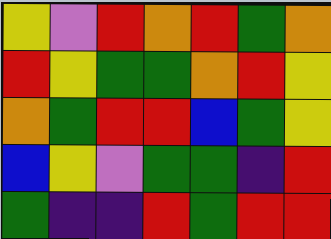[["yellow", "violet", "red", "orange", "red", "green", "orange"], ["red", "yellow", "green", "green", "orange", "red", "yellow"], ["orange", "green", "red", "red", "blue", "green", "yellow"], ["blue", "yellow", "violet", "green", "green", "indigo", "red"], ["green", "indigo", "indigo", "red", "green", "red", "red"]]